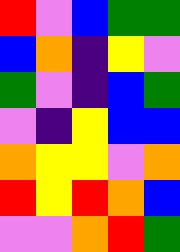[["red", "violet", "blue", "green", "green"], ["blue", "orange", "indigo", "yellow", "violet"], ["green", "violet", "indigo", "blue", "green"], ["violet", "indigo", "yellow", "blue", "blue"], ["orange", "yellow", "yellow", "violet", "orange"], ["red", "yellow", "red", "orange", "blue"], ["violet", "violet", "orange", "red", "green"]]